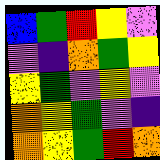[["blue", "green", "red", "yellow", "violet"], ["violet", "indigo", "orange", "green", "yellow"], ["yellow", "green", "violet", "yellow", "violet"], ["orange", "yellow", "green", "violet", "indigo"], ["orange", "yellow", "green", "red", "orange"]]